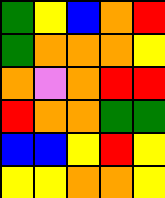[["green", "yellow", "blue", "orange", "red"], ["green", "orange", "orange", "orange", "yellow"], ["orange", "violet", "orange", "red", "red"], ["red", "orange", "orange", "green", "green"], ["blue", "blue", "yellow", "red", "yellow"], ["yellow", "yellow", "orange", "orange", "yellow"]]